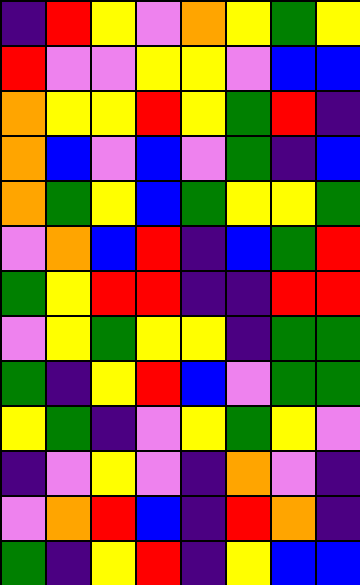[["indigo", "red", "yellow", "violet", "orange", "yellow", "green", "yellow"], ["red", "violet", "violet", "yellow", "yellow", "violet", "blue", "blue"], ["orange", "yellow", "yellow", "red", "yellow", "green", "red", "indigo"], ["orange", "blue", "violet", "blue", "violet", "green", "indigo", "blue"], ["orange", "green", "yellow", "blue", "green", "yellow", "yellow", "green"], ["violet", "orange", "blue", "red", "indigo", "blue", "green", "red"], ["green", "yellow", "red", "red", "indigo", "indigo", "red", "red"], ["violet", "yellow", "green", "yellow", "yellow", "indigo", "green", "green"], ["green", "indigo", "yellow", "red", "blue", "violet", "green", "green"], ["yellow", "green", "indigo", "violet", "yellow", "green", "yellow", "violet"], ["indigo", "violet", "yellow", "violet", "indigo", "orange", "violet", "indigo"], ["violet", "orange", "red", "blue", "indigo", "red", "orange", "indigo"], ["green", "indigo", "yellow", "red", "indigo", "yellow", "blue", "blue"]]